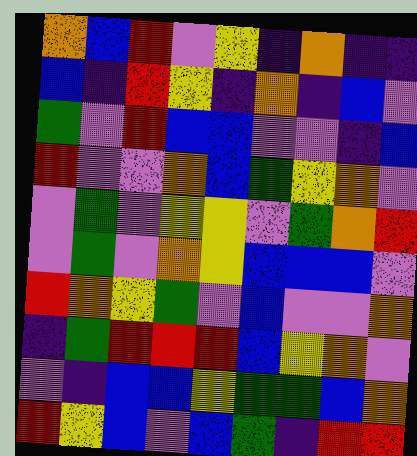[["orange", "blue", "red", "violet", "yellow", "indigo", "orange", "indigo", "indigo"], ["blue", "indigo", "red", "yellow", "indigo", "orange", "indigo", "blue", "violet"], ["green", "violet", "red", "blue", "blue", "violet", "violet", "indigo", "blue"], ["red", "violet", "violet", "orange", "blue", "green", "yellow", "orange", "violet"], ["violet", "green", "violet", "yellow", "yellow", "violet", "green", "orange", "red"], ["violet", "green", "violet", "orange", "yellow", "blue", "blue", "blue", "violet"], ["red", "orange", "yellow", "green", "violet", "blue", "violet", "violet", "orange"], ["indigo", "green", "red", "red", "red", "blue", "yellow", "orange", "violet"], ["violet", "indigo", "blue", "blue", "yellow", "green", "green", "blue", "orange"], ["red", "yellow", "blue", "violet", "blue", "green", "indigo", "red", "red"]]